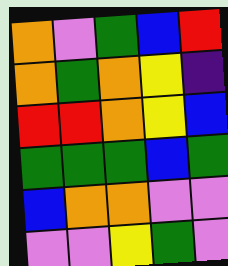[["orange", "violet", "green", "blue", "red"], ["orange", "green", "orange", "yellow", "indigo"], ["red", "red", "orange", "yellow", "blue"], ["green", "green", "green", "blue", "green"], ["blue", "orange", "orange", "violet", "violet"], ["violet", "violet", "yellow", "green", "violet"]]